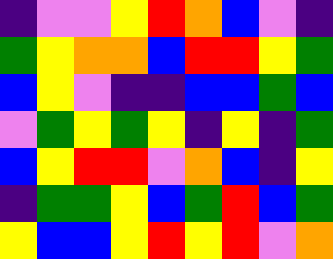[["indigo", "violet", "violet", "yellow", "red", "orange", "blue", "violet", "indigo"], ["green", "yellow", "orange", "orange", "blue", "red", "red", "yellow", "green"], ["blue", "yellow", "violet", "indigo", "indigo", "blue", "blue", "green", "blue"], ["violet", "green", "yellow", "green", "yellow", "indigo", "yellow", "indigo", "green"], ["blue", "yellow", "red", "red", "violet", "orange", "blue", "indigo", "yellow"], ["indigo", "green", "green", "yellow", "blue", "green", "red", "blue", "green"], ["yellow", "blue", "blue", "yellow", "red", "yellow", "red", "violet", "orange"]]